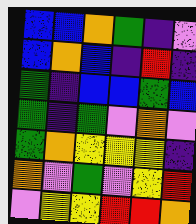[["blue", "blue", "orange", "green", "indigo", "violet"], ["blue", "orange", "blue", "indigo", "red", "indigo"], ["green", "indigo", "blue", "blue", "green", "blue"], ["green", "indigo", "green", "violet", "orange", "violet"], ["green", "orange", "yellow", "yellow", "yellow", "indigo"], ["orange", "violet", "green", "violet", "yellow", "red"], ["violet", "yellow", "yellow", "red", "red", "orange"]]